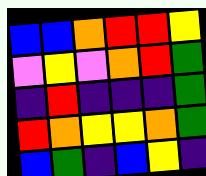[["blue", "blue", "orange", "red", "red", "yellow"], ["violet", "yellow", "violet", "orange", "red", "green"], ["indigo", "red", "indigo", "indigo", "indigo", "green"], ["red", "orange", "yellow", "yellow", "orange", "green"], ["blue", "green", "indigo", "blue", "yellow", "indigo"]]